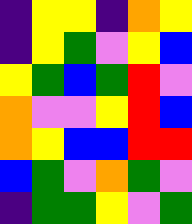[["indigo", "yellow", "yellow", "indigo", "orange", "yellow"], ["indigo", "yellow", "green", "violet", "yellow", "blue"], ["yellow", "green", "blue", "green", "red", "violet"], ["orange", "violet", "violet", "yellow", "red", "blue"], ["orange", "yellow", "blue", "blue", "red", "red"], ["blue", "green", "violet", "orange", "green", "violet"], ["indigo", "green", "green", "yellow", "violet", "green"]]